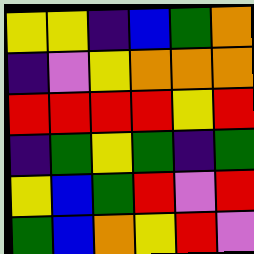[["yellow", "yellow", "indigo", "blue", "green", "orange"], ["indigo", "violet", "yellow", "orange", "orange", "orange"], ["red", "red", "red", "red", "yellow", "red"], ["indigo", "green", "yellow", "green", "indigo", "green"], ["yellow", "blue", "green", "red", "violet", "red"], ["green", "blue", "orange", "yellow", "red", "violet"]]